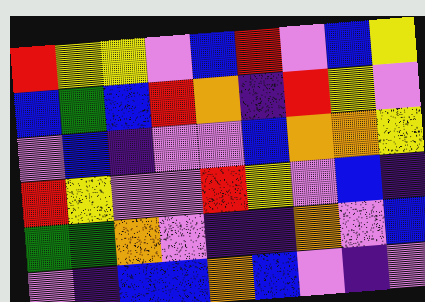[["red", "yellow", "yellow", "violet", "blue", "red", "violet", "blue", "yellow"], ["blue", "green", "blue", "red", "orange", "indigo", "red", "yellow", "violet"], ["violet", "blue", "indigo", "violet", "violet", "blue", "orange", "orange", "yellow"], ["red", "yellow", "violet", "violet", "red", "yellow", "violet", "blue", "indigo"], ["green", "green", "orange", "violet", "indigo", "indigo", "orange", "violet", "blue"], ["violet", "indigo", "blue", "blue", "orange", "blue", "violet", "indigo", "violet"]]